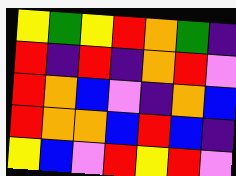[["yellow", "green", "yellow", "red", "orange", "green", "indigo"], ["red", "indigo", "red", "indigo", "orange", "red", "violet"], ["red", "orange", "blue", "violet", "indigo", "orange", "blue"], ["red", "orange", "orange", "blue", "red", "blue", "indigo"], ["yellow", "blue", "violet", "red", "yellow", "red", "violet"]]